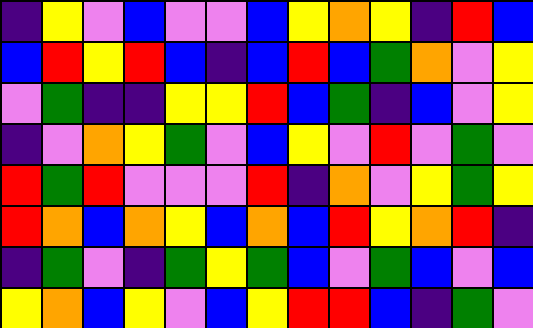[["indigo", "yellow", "violet", "blue", "violet", "violet", "blue", "yellow", "orange", "yellow", "indigo", "red", "blue"], ["blue", "red", "yellow", "red", "blue", "indigo", "blue", "red", "blue", "green", "orange", "violet", "yellow"], ["violet", "green", "indigo", "indigo", "yellow", "yellow", "red", "blue", "green", "indigo", "blue", "violet", "yellow"], ["indigo", "violet", "orange", "yellow", "green", "violet", "blue", "yellow", "violet", "red", "violet", "green", "violet"], ["red", "green", "red", "violet", "violet", "violet", "red", "indigo", "orange", "violet", "yellow", "green", "yellow"], ["red", "orange", "blue", "orange", "yellow", "blue", "orange", "blue", "red", "yellow", "orange", "red", "indigo"], ["indigo", "green", "violet", "indigo", "green", "yellow", "green", "blue", "violet", "green", "blue", "violet", "blue"], ["yellow", "orange", "blue", "yellow", "violet", "blue", "yellow", "red", "red", "blue", "indigo", "green", "violet"]]